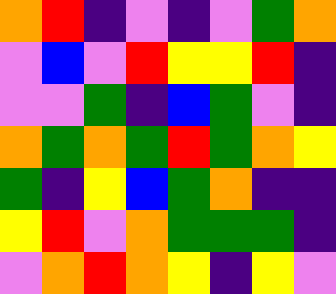[["orange", "red", "indigo", "violet", "indigo", "violet", "green", "orange"], ["violet", "blue", "violet", "red", "yellow", "yellow", "red", "indigo"], ["violet", "violet", "green", "indigo", "blue", "green", "violet", "indigo"], ["orange", "green", "orange", "green", "red", "green", "orange", "yellow"], ["green", "indigo", "yellow", "blue", "green", "orange", "indigo", "indigo"], ["yellow", "red", "violet", "orange", "green", "green", "green", "indigo"], ["violet", "orange", "red", "orange", "yellow", "indigo", "yellow", "violet"]]